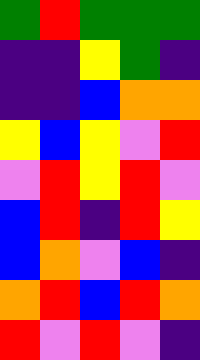[["green", "red", "green", "green", "green"], ["indigo", "indigo", "yellow", "green", "indigo"], ["indigo", "indigo", "blue", "orange", "orange"], ["yellow", "blue", "yellow", "violet", "red"], ["violet", "red", "yellow", "red", "violet"], ["blue", "red", "indigo", "red", "yellow"], ["blue", "orange", "violet", "blue", "indigo"], ["orange", "red", "blue", "red", "orange"], ["red", "violet", "red", "violet", "indigo"]]